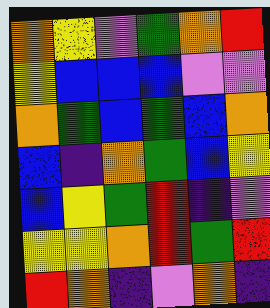[["orange", "yellow", "violet", "green", "orange", "red"], ["yellow", "blue", "blue", "blue", "violet", "violet"], ["orange", "green", "blue", "green", "blue", "orange"], ["blue", "indigo", "orange", "green", "blue", "yellow"], ["blue", "yellow", "green", "red", "indigo", "violet"], ["yellow", "yellow", "orange", "red", "green", "red"], ["red", "orange", "indigo", "violet", "orange", "indigo"]]